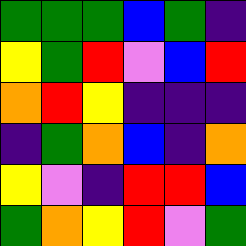[["green", "green", "green", "blue", "green", "indigo"], ["yellow", "green", "red", "violet", "blue", "red"], ["orange", "red", "yellow", "indigo", "indigo", "indigo"], ["indigo", "green", "orange", "blue", "indigo", "orange"], ["yellow", "violet", "indigo", "red", "red", "blue"], ["green", "orange", "yellow", "red", "violet", "green"]]